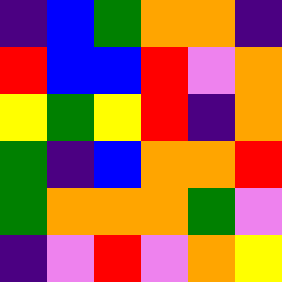[["indigo", "blue", "green", "orange", "orange", "indigo"], ["red", "blue", "blue", "red", "violet", "orange"], ["yellow", "green", "yellow", "red", "indigo", "orange"], ["green", "indigo", "blue", "orange", "orange", "red"], ["green", "orange", "orange", "orange", "green", "violet"], ["indigo", "violet", "red", "violet", "orange", "yellow"]]